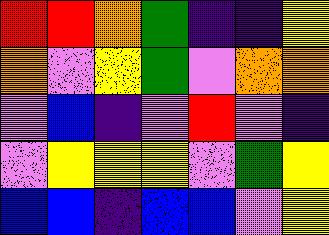[["red", "red", "orange", "green", "indigo", "indigo", "yellow"], ["orange", "violet", "yellow", "green", "violet", "orange", "orange"], ["violet", "blue", "indigo", "violet", "red", "violet", "indigo"], ["violet", "yellow", "yellow", "yellow", "violet", "green", "yellow"], ["blue", "blue", "indigo", "blue", "blue", "violet", "yellow"]]